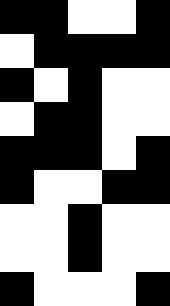[["black", "black", "white", "white", "black"], ["white", "black", "black", "black", "black"], ["black", "white", "black", "white", "white"], ["white", "black", "black", "white", "white"], ["black", "black", "black", "white", "black"], ["black", "white", "white", "black", "black"], ["white", "white", "black", "white", "white"], ["white", "white", "black", "white", "white"], ["black", "white", "white", "white", "black"]]